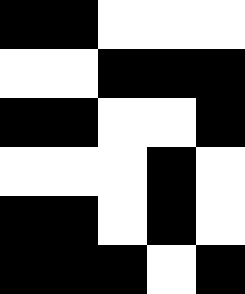[["black", "black", "white", "white", "white"], ["white", "white", "black", "black", "black"], ["black", "black", "white", "white", "black"], ["white", "white", "white", "black", "white"], ["black", "black", "white", "black", "white"], ["black", "black", "black", "white", "black"]]